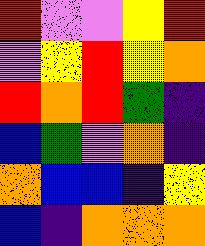[["red", "violet", "violet", "yellow", "red"], ["violet", "yellow", "red", "yellow", "orange"], ["red", "orange", "red", "green", "indigo"], ["blue", "green", "violet", "orange", "indigo"], ["orange", "blue", "blue", "indigo", "yellow"], ["blue", "indigo", "orange", "orange", "orange"]]